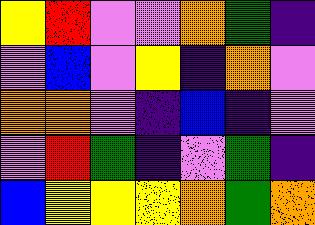[["yellow", "red", "violet", "violet", "orange", "green", "indigo"], ["violet", "blue", "violet", "yellow", "indigo", "orange", "violet"], ["orange", "orange", "violet", "indigo", "blue", "indigo", "violet"], ["violet", "red", "green", "indigo", "violet", "green", "indigo"], ["blue", "yellow", "yellow", "yellow", "orange", "green", "orange"]]